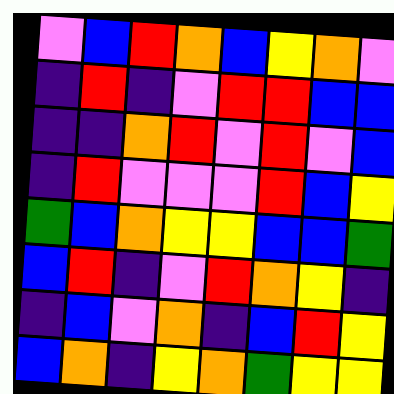[["violet", "blue", "red", "orange", "blue", "yellow", "orange", "violet"], ["indigo", "red", "indigo", "violet", "red", "red", "blue", "blue"], ["indigo", "indigo", "orange", "red", "violet", "red", "violet", "blue"], ["indigo", "red", "violet", "violet", "violet", "red", "blue", "yellow"], ["green", "blue", "orange", "yellow", "yellow", "blue", "blue", "green"], ["blue", "red", "indigo", "violet", "red", "orange", "yellow", "indigo"], ["indigo", "blue", "violet", "orange", "indigo", "blue", "red", "yellow"], ["blue", "orange", "indigo", "yellow", "orange", "green", "yellow", "yellow"]]